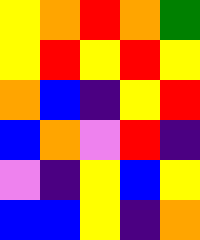[["yellow", "orange", "red", "orange", "green"], ["yellow", "red", "yellow", "red", "yellow"], ["orange", "blue", "indigo", "yellow", "red"], ["blue", "orange", "violet", "red", "indigo"], ["violet", "indigo", "yellow", "blue", "yellow"], ["blue", "blue", "yellow", "indigo", "orange"]]